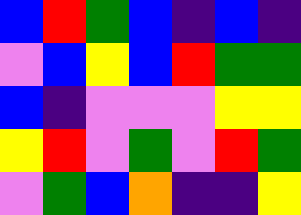[["blue", "red", "green", "blue", "indigo", "blue", "indigo"], ["violet", "blue", "yellow", "blue", "red", "green", "green"], ["blue", "indigo", "violet", "violet", "violet", "yellow", "yellow"], ["yellow", "red", "violet", "green", "violet", "red", "green"], ["violet", "green", "blue", "orange", "indigo", "indigo", "yellow"]]